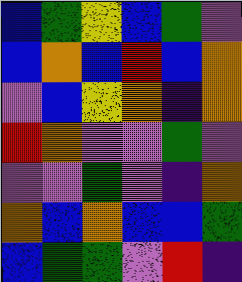[["blue", "green", "yellow", "blue", "green", "violet"], ["blue", "orange", "blue", "red", "blue", "orange"], ["violet", "blue", "yellow", "orange", "indigo", "orange"], ["red", "orange", "violet", "violet", "green", "violet"], ["violet", "violet", "green", "violet", "indigo", "orange"], ["orange", "blue", "orange", "blue", "blue", "green"], ["blue", "green", "green", "violet", "red", "indigo"]]